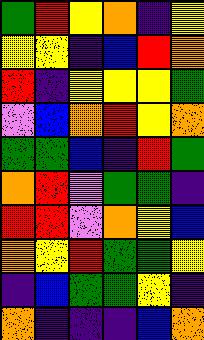[["green", "red", "yellow", "orange", "indigo", "yellow"], ["yellow", "yellow", "indigo", "blue", "red", "orange"], ["red", "indigo", "yellow", "yellow", "yellow", "green"], ["violet", "blue", "orange", "red", "yellow", "orange"], ["green", "green", "blue", "indigo", "red", "green"], ["orange", "red", "violet", "green", "green", "indigo"], ["red", "red", "violet", "orange", "yellow", "blue"], ["orange", "yellow", "red", "green", "green", "yellow"], ["indigo", "blue", "green", "green", "yellow", "indigo"], ["orange", "indigo", "indigo", "indigo", "blue", "orange"]]